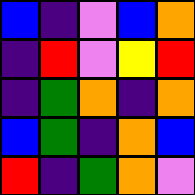[["blue", "indigo", "violet", "blue", "orange"], ["indigo", "red", "violet", "yellow", "red"], ["indigo", "green", "orange", "indigo", "orange"], ["blue", "green", "indigo", "orange", "blue"], ["red", "indigo", "green", "orange", "violet"]]